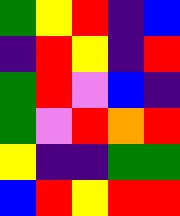[["green", "yellow", "red", "indigo", "blue"], ["indigo", "red", "yellow", "indigo", "red"], ["green", "red", "violet", "blue", "indigo"], ["green", "violet", "red", "orange", "red"], ["yellow", "indigo", "indigo", "green", "green"], ["blue", "red", "yellow", "red", "red"]]